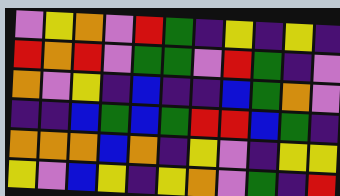[["violet", "yellow", "orange", "violet", "red", "green", "indigo", "yellow", "indigo", "yellow", "indigo"], ["red", "orange", "red", "violet", "green", "green", "violet", "red", "green", "indigo", "violet"], ["orange", "violet", "yellow", "indigo", "blue", "indigo", "indigo", "blue", "green", "orange", "violet"], ["indigo", "indigo", "blue", "green", "blue", "green", "red", "red", "blue", "green", "indigo"], ["orange", "orange", "orange", "blue", "orange", "indigo", "yellow", "violet", "indigo", "yellow", "yellow"], ["yellow", "violet", "blue", "yellow", "indigo", "yellow", "orange", "violet", "green", "indigo", "red"]]